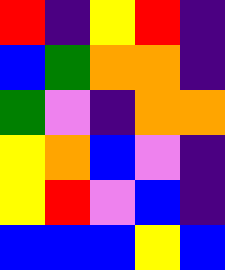[["red", "indigo", "yellow", "red", "indigo"], ["blue", "green", "orange", "orange", "indigo"], ["green", "violet", "indigo", "orange", "orange"], ["yellow", "orange", "blue", "violet", "indigo"], ["yellow", "red", "violet", "blue", "indigo"], ["blue", "blue", "blue", "yellow", "blue"]]